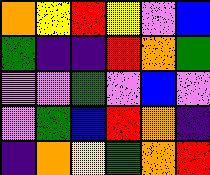[["orange", "yellow", "red", "yellow", "violet", "blue"], ["green", "indigo", "indigo", "red", "orange", "green"], ["violet", "violet", "green", "violet", "blue", "violet"], ["violet", "green", "blue", "red", "orange", "indigo"], ["indigo", "orange", "yellow", "green", "orange", "red"]]